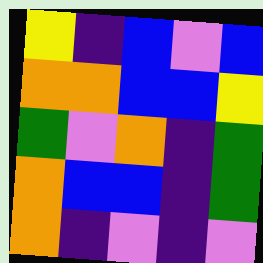[["yellow", "indigo", "blue", "violet", "blue"], ["orange", "orange", "blue", "blue", "yellow"], ["green", "violet", "orange", "indigo", "green"], ["orange", "blue", "blue", "indigo", "green"], ["orange", "indigo", "violet", "indigo", "violet"]]